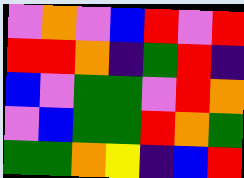[["violet", "orange", "violet", "blue", "red", "violet", "red"], ["red", "red", "orange", "indigo", "green", "red", "indigo"], ["blue", "violet", "green", "green", "violet", "red", "orange"], ["violet", "blue", "green", "green", "red", "orange", "green"], ["green", "green", "orange", "yellow", "indigo", "blue", "red"]]